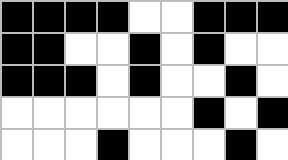[["black", "black", "black", "black", "white", "white", "black", "black", "black"], ["black", "black", "white", "white", "black", "white", "black", "white", "white"], ["black", "black", "black", "white", "black", "white", "white", "black", "white"], ["white", "white", "white", "white", "white", "white", "black", "white", "black"], ["white", "white", "white", "black", "white", "white", "white", "black", "white"]]